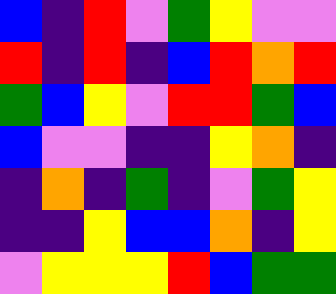[["blue", "indigo", "red", "violet", "green", "yellow", "violet", "violet"], ["red", "indigo", "red", "indigo", "blue", "red", "orange", "red"], ["green", "blue", "yellow", "violet", "red", "red", "green", "blue"], ["blue", "violet", "violet", "indigo", "indigo", "yellow", "orange", "indigo"], ["indigo", "orange", "indigo", "green", "indigo", "violet", "green", "yellow"], ["indigo", "indigo", "yellow", "blue", "blue", "orange", "indigo", "yellow"], ["violet", "yellow", "yellow", "yellow", "red", "blue", "green", "green"]]